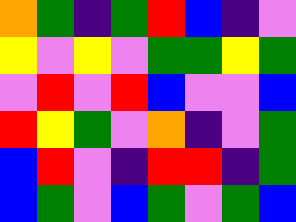[["orange", "green", "indigo", "green", "red", "blue", "indigo", "violet"], ["yellow", "violet", "yellow", "violet", "green", "green", "yellow", "green"], ["violet", "red", "violet", "red", "blue", "violet", "violet", "blue"], ["red", "yellow", "green", "violet", "orange", "indigo", "violet", "green"], ["blue", "red", "violet", "indigo", "red", "red", "indigo", "green"], ["blue", "green", "violet", "blue", "green", "violet", "green", "blue"]]